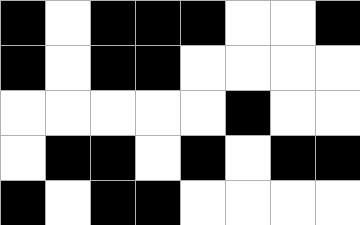[["black", "white", "black", "black", "black", "white", "white", "black"], ["black", "white", "black", "black", "white", "white", "white", "white"], ["white", "white", "white", "white", "white", "black", "white", "white"], ["white", "black", "black", "white", "black", "white", "black", "black"], ["black", "white", "black", "black", "white", "white", "white", "white"]]